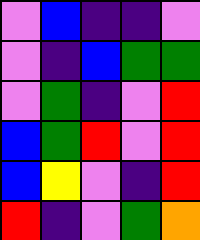[["violet", "blue", "indigo", "indigo", "violet"], ["violet", "indigo", "blue", "green", "green"], ["violet", "green", "indigo", "violet", "red"], ["blue", "green", "red", "violet", "red"], ["blue", "yellow", "violet", "indigo", "red"], ["red", "indigo", "violet", "green", "orange"]]